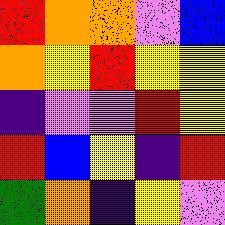[["red", "orange", "orange", "violet", "blue"], ["orange", "yellow", "red", "yellow", "yellow"], ["indigo", "violet", "violet", "red", "yellow"], ["red", "blue", "yellow", "indigo", "red"], ["green", "orange", "indigo", "yellow", "violet"]]